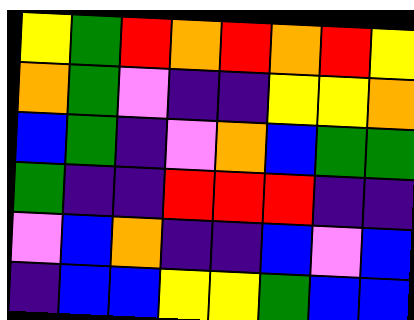[["yellow", "green", "red", "orange", "red", "orange", "red", "yellow"], ["orange", "green", "violet", "indigo", "indigo", "yellow", "yellow", "orange"], ["blue", "green", "indigo", "violet", "orange", "blue", "green", "green"], ["green", "indigo", "indigo", "red", "red", "red", "indigo", "indigo"], ["violet", "blue", "orange", "indigo", "indigo", "blue", "violet", "blue"], ["indigo", "blue", "blue", "yellow", "yellow", "green", "blue", "blue"]]